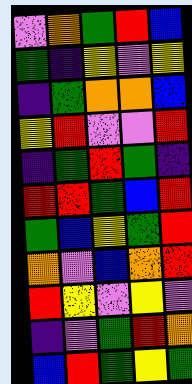[["violet", "orange", "green", "red", "blue"], ["green", "indigo", "yellow", "violet", "yellow"], ["indigo", "green", "orange", "orange", "blue"], ["yellow", "red", "violet", "violet", "red"], ["indigo", "green", "red", "green", "indigo"], ["red", "red", "green", "blue", "red"], ["green", "blue", "yellow", "green", "red"], ["orange", "violet", "blue", "orange", "red"], ["red", "yellow", "violet", "yellow", "violet"], ["indigo", "violet", "green", "red", "orange"], ["blue", "red", "green", "yellow", "green"]]